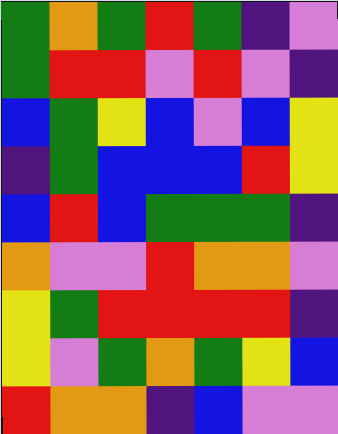[["green", "orange", "green", "red", "green", "indigo", "violet"], ["green", "red", "red", "violet", "red", "violet", "indigo"], ["blue", "green", "yellow", "blue", "violet", "blue", "yellow"], ["indigo", "green", "blue", "blue", "blue", "red", "yellow"], ["blue", "red", "blue", "green", "green", "green", "indigo"], ["orange", "violet", "violet", "red", "orange", "orange", "violet"], ["yellow", "green", "red", "red", "red", "red", "indigo"], ["yellow", "violet", "green", "orange", "green", "yellow", "blue"], ["red", "orange", "orange", "indigo", "blue", "violet", "violet"]]